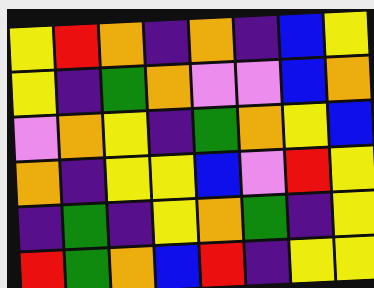[["yellow", "red", "orange", "indigo", "orange", "indigo", "blue", "yellow"], ["yellow", "indigo", "green", "orange", "violet", "violet", "blue", "orange"], ["violet", "orange", "yellow", "indigo", "green", "orange", "yellow", "blue"], ["orange", "indigo", "yellow", "yellow", "blue", "violet", "red", "yellow"], ["indigo", "green", "indigo", "yellow", "orange", "green", "indigo", "yellow"], ["red", "green", "orange", "blue", "red", "indigo", "yellow", "yellow"]]